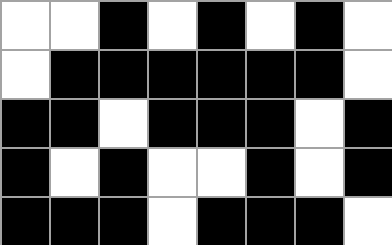[["white", "white", "black", "white", "black", "white", "black", "white"], ["white", "black", "black", "black", "black", "black", "black", "white"], ["black", "black", "white", "black", "black", "black", "white", "black"], ["black", "white", "black", "white", "white", "black", "white", "black"], ["black", "black", "black", "white", "black", "black", "black", "white"]]